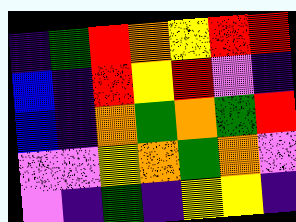[["indigo", "green", "red", "orange", "yellow", "red", "red"], ["blue", "indigo", "red", "yellow", "red", "violet", "indigo"], ["blue", "indigo", "orange", "green", "orange", "green", "red"], ["violet", "violet", "yellow", "orange", "green", "orange", "violet"], ["violet", "indigo", "green", "indigo", "yellow", "yellow", "indigo"]]